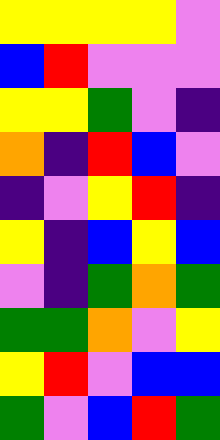[["yellow", "yellow", "yellow", "yellow", "violet"], ["blue", "red", "violet", "violet", "violet"], ["yellow", "yellow", "green", "violet", "indigo"], ["orange", "indigo", "red", "blue", "violet"], ["indigo", "violet", "yellow", "red", "indigo"], ["yellow", "indigo", "blue", "yellow", "blue"], ["violet", "indigo", "green", "orange", "green"], ["green", "green", "orange", "violet", "yellow"], ["yellow", "red", "violet", "blue", "blue"], ["green", "violet", "blue", "red", "green"]]